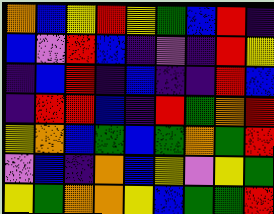[["orange", "blue", "yellow", "red", "yellow", "green", "blue", "red", "indigo"], ["blue", "violet", "red", "blue", "indigo", "violet", "indigo", "red", "yellow"], ["indigo", "blue", "red", "indigo", "blue", "indigo", "indigo", "red", "blue"], ["indigo", "red", "red", "blue", "indigo", "red", "green", "orange", "red"], ["yellow", "orange", "blue", "green", "blue", "green", "orange", "green", "red"], ["violet", "blue", "indigo", "orange", "blue", "yellow", "violet", "yellow", "green"], ["yellow", "green", "orange", "orange", "yellow", "blue", "green", "green", "red"]]